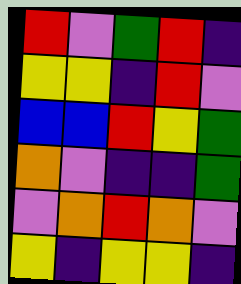[["red", "violet", "green", "red", "indigo"], ["yellow", "yellow", "indigo", "red", "violet"], ["blue", "blue", "red", "yellow", "green"], ["orange", "violet", "indigo", "indigo", "green"], ["violet", "orange", "red", "orange", "violet"], ["yellow", "indigo", "yellow", "yellow", "indigo"]]